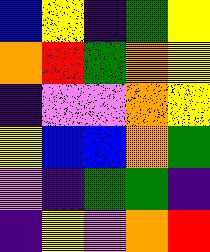[["blue", "yellow", "indigo", "green", "yellow"], ["orange", "red", "green", "orange", "yellow"], ["indigo", "violet", "violet", "orange", "yellow"], ["yellow", "blue", "blue", "orange", "green"], ["violet", "indigo", "green", "green", "indigo"], ["indigo", "yellow", "violet", "orange", "red"]]